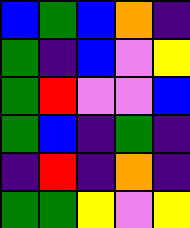[["blue", "green", "blue", "orange", "indigo"], ["green", "indigo", "blue", "violet", "yellow"], ["green", "red", "violet", "violet", "blue"], ["green", "blue", "indigo", "green", "indigo"], ["indigo", "red", "indigo", "orange", "indigo"], ["green", "green", "yellow", "violet", "yellow"]]